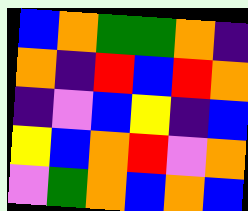[["blue", "orange", "green", "green", "orange", "indigo"], ["orange", "indigo", "red", "blue", "red", "orange"], ["indigo", "violet", "blue", "yellow", "indigo", "blue"], ["yellow", "blue", "orange", "red", "violet", "orange"], ["violet", "green", "orange", "blue", "orange", "blue"]]